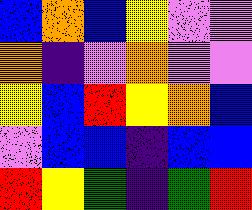[["blue", "orange", "blue", "yellow", "violet", "violet"], ["orange", "indigo", "violet", "orange", "violet", "violet"], ["yellow", "blue", "red", "yellow", "orange", "blue"], ["violet", "blue", "blue", "indigo", "blue", "blue"], ["red", "yellow", "green", "indigo", "green", "red"]]